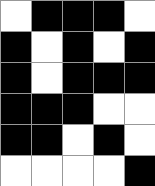[["white", "black", "black", "black", "white"], ["black", "white", "black", "white", "black"], ["black", "white", "black", "black", "black"], ["black", "black", "black", "white", "white"], ["black", "black", "white", "black", "white"], ["white", "white", "white", "white", "black"]]